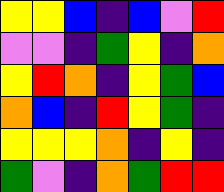[["yellow", "yellow", "blue", "indigo", "blue", "violet", "red"], ["violet", "violet", "indigo", "green", "yellow", "indigo", "orange"], ["yellow", "red", "orange", "indigo", "yellow", "green", "blue"], ["orange", "blue", "indigo", "red", "yellow", "green", "indigo"], ["yellow", "yellow", "yellow", "orange", "indigo", "yellow", "indigo"], ["green", "violet", "indigo", "orange", "green", "red", "red"]]